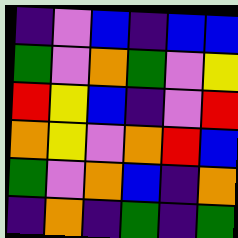[["indigo", "violet", "blue", "indigo", "blue", "blue"], ["green", "violet", "orange", "green", "violet", "yellow"], ["red", "yellow", "blue", "indigo", "violet", "red"], ["orange", "yellow", "violet", "orange", "red", "blue"], ["green", "violet", "orange", "blue", "indigo", "orange"], ["indigo", "orange", "indigo", "green", "indigo", "green"]]